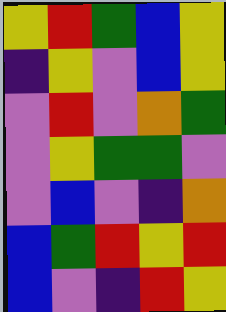[["yellow", "red", "green", "blue", "yellow"], ["indigo", "yellow", "violet", "blue", "yellow"], ["violet", "red", "violet", "orange", "green"], ["violet", "yellow", "green", "green", "violet"], ["violet", "blue", "violet", "indigo", "orange"], ["blue", "green", "red", "yellow", "red"], ["blue", "violet", "indigo", "red", "yellow"]]